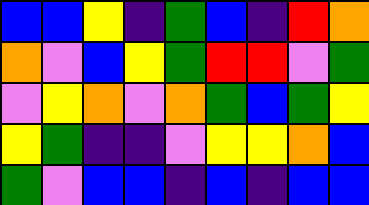[["blue", "blue", "yellow", "indigo", "green", "blue", "indigo", "red", "orange"], ["orange", "violet", "blue", "yellow", "green", "red", "red", "violet", "green"], ["violet", "yellow", "orange", "violet", "orange", "green", "blue", "green", "yellow"], ["yellow", "green", "indigo", "indigo", "violet", "yellow", "yellow", "orange", "blue"], ["green", "violet", "blue", "blue", "indigo", "blue", "indigo", "blue", "blue"]]